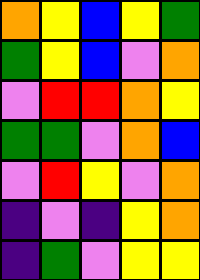[["orange", "yellow", "blue", "yellow", "green"], ["green", "yellow", "blue", "violet", "orange"], ["violet", "red", "red", "orange", "yellow"], ["green", "green", "violet", "orange", "blue"], ["violet", "red", "yellow", "violet", "orange"], ["indigo", "violet", "indigo", "yellow", "orange"], ["indigo", "green", "violet", "yellow", "yellow"]]